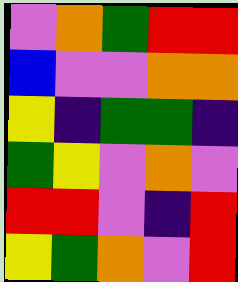[["violet", "orange", "green", "red", "red"], ["blue", "violet", "violet", "orange", "orange"], ["yellow", "indigo", "green", "green", "indigo"], ["green", "yellow", "violet", "orange", "violet"], ["red", "red", "violet", "indigo", "red"], ["yellow", "green", "orange", "violet", "red"]]